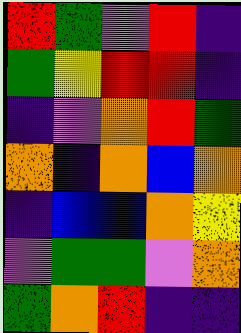[["red", "green", "violet", "red", "indigo"], ["green", "yellow", "red", "red", "indigo"], ["indigo", "violet", "orange", "red", "green"], ["orange", "indigo", "orange", "blue", "orange"], ["indigo", "blue", "blue", "orange", "yellow"], ["violet", "green", "green", "violet", "orange"], ["green", "orange", "red", "indigo", "indigo"]]